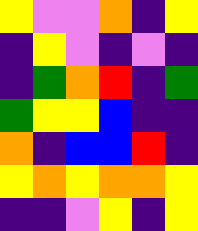[["yellow", "violet", "violet", "orange", "indigo", "yellow"], ["indigo", "yellow", "violet", "indigo", "violet", "indigo"], ["indigo", "green", "orange", "red", "indigo", "green"], ["green", "yellow", "yellow", "blue", "indigo", "indigo"], ["orange", "indigo", "blue", "blue", "red", "indigo"], ["yellow", "orange", "yellow", "orange", "orange", "yellow"], ["indigo", "indigo", "violet", "yellow", "indigo", "yellow"]]